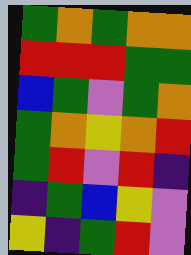[["green", "orange", "green", "orange", "orange"], ["red", "red", "red", "green", "green"], ["blue", "green", "violet", "green", "orange"], ["green", "orange", "yellow", "orange", "red"], ["green", "red", "violet", "red", "indigo"], ["indigo", "green", "blue", "yellow", "violet"], ["yellow", "indigo", "green", "red", "violet"]]